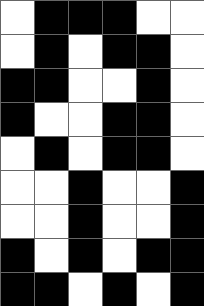[["white", "black", "black", "black", "white", "white"], ["white", "black", "white", "black", "black", "white"], ["black", "black", "white", "white", "black", "white"], ["black", "white", "white", "black", "black", "white"], ["white", "black", "white", "black", "black", "white"], ["white", "white", "black", "white", "white", "black"], ["white", "white", "black", "white", "white", "black"], ["black", "white", "black", "white", "black", "black"], ["black", "black", "white", "black", "white", "black"]]